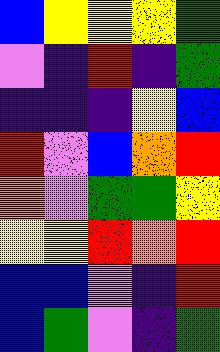[["blue", "yellow", "yellow", "yellow", "green"], ["violet", "indigo", "red", "indigo", "green"], ["indigo", "indigo", "indigo", "yellow", "blue"], ["red", "violet", "blue", "orange", "red"], ["orange", "violet", "green", "green", "yellow"], ["yellow", "yellow", "red", "orange", "red"], ["blue", "blue", "violet", "indigo", "red"], ["blue", "green", "violet", "indigo", "green"]]